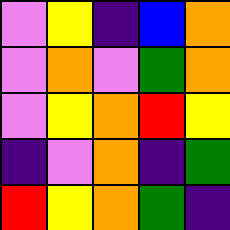[["violet", "yellow", "indigo", "blue", "orange"], ["violet", "orange", "violet", "green", "orange"], ["violet", "yellow", "orange", "red", "yellow"], ["indigo", "violet", "orange", "indigo", "green"], ["red", "yellow", "orange", "green", "indigo"]]